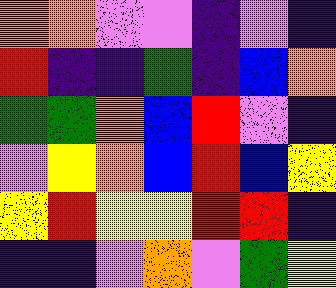[["orange", "orange", "violet", "violet", "indigo", "violet", "indigo"], ["red", "indigo", "indigo", "green", "indigo", "blue", "orange"], ["green", "green", "orange", "blue", "red", "violet", "indigo"], ["violet", "yellow", "orange", "blue", "red", "blue", "yellow"], ["yellow", "red", "yellow", "yellow", "red", "red", "indigo"], ["indigo", "indigo", "violet", "orange", "violet", "green", "yellow"]]